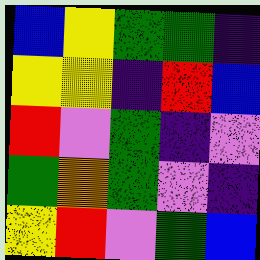[["blue", "yellow", "green", "green", "indigo"], ["yellow", "yellow", "indigo", "red", "blue"], ["red", "violet", "green", "indigo", "violet"], ["green", "orange", "green", "violet", "indigo"], ["yellow", "red", "violet", "green", "blue"]]